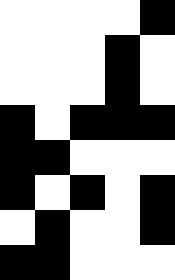[["white", "white", "white", "white", "black"], ["white", "white", "white", "black", "white"], ["white", "white", "white", "black", "white"], ["black", "white", "black", "black", "black"], ["black", "black", "white", "white", "white"], ["black", "white", "black", "white", "black"], ["white", "black", "white", "white", "black"], ["black", "black", "white", "white", "white"]]